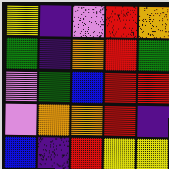[["yellow", "indigo", "violet", "red", "orange"], ["green", "indigo", "orange", "red", "green"], ["violet", "green", "blue", "red", "red"], ["violet", "orange", "orange", "red", "indigo"], ["blue", "indigo", "red", "yellow", "yellow"]]